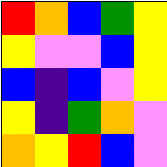[["red", "orange", "blue", "green", "yellow"], ["yellow", "violet", "violet", "blue", "yellow"], ["blue", "indigo", "blue", "violet", "yellow"], ["yellow", "indigo", "green", "orange", "violet"], ["orange", "yellow", "red", "blue", "violet"]]